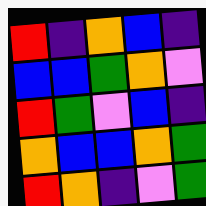[["red", "indigo", "orange", "blue", "indigo"], ["blue", "blue", "green", "orange", "violet"], ["red", "green", "violet", "blue", "indigo"], ["orange", "blue", "blue", "orange", "green"], ["red", "orange", "indigo", "violet", "green"]]